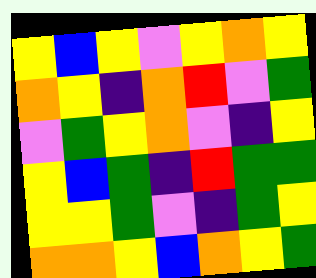[["yellow", "blue", "yellow", "violet", "yellow", "orange", "yellow"], ["orange", "yellow", "indigo", "orange", "red", "violet", "green"], ["violet", "green", "yellow", "orange", "violet", "indigo", "yellow"], ["yellow", "blue", "green", "indigo", "red", "green", "green"], ["yellow", "yellow", "green", "violet", "indigo", "green", "yellow"], ["orange", "orange", "yellow", "blue", "orange", "yellow", "green"]]